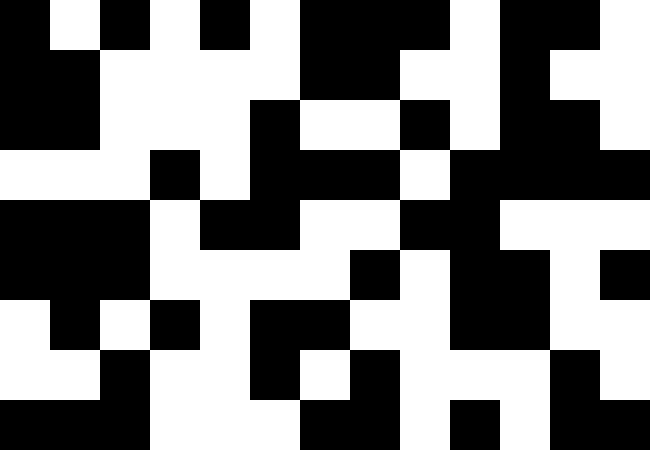[["black", "white", "black", "white", "black", "white", "black", "black", "black", "white", "black", "black", "white"], ["black", "black", "white", "white", "white", "white", "black", "black", "white", "white", "black", "white", "white"], ["black", "black", "white", "white", "white", "black", "white", "white", "black", "white", "black", "black", "white"], ["white", "white", "white", "black", "white", "black", "black", "black", "white", "black", "black", "black", "black"], ["black", "black", "black", "white", "black", "black", "white", "white", "black", "black", "white", "white", "white"], ["black", "black", "black", "white", "white", "white", "white", "black", "white", "black", "black", "white", "black"], ["white", "black", "white", "black", "white", "black", "black", "white", "white", "black", "black", "white", "white"], ["white", "white", "black", "white", "white", "black", "white", "black", "white", "white", "white", "black", "white"], ["black", "black", "black", "white", "white", "white", "black", "black", "white", "black", "white", "black", "black"]]